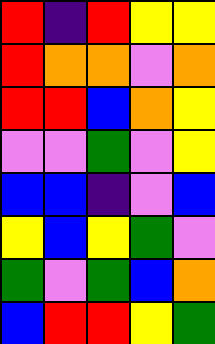[["red", "indigo", "red", "yellow", "yellow"], ["red", "orange", "orange", "violet", "orange"], ["red", "red", "blue", "orange", "yellow"], ["violet", "violet", "green", "violet", "yellow"], ["blue", "blue", "indigo", "violet", "blue"], ["yellow", "blue", "yellow", "green", "violet"], ["green", "violet", "green", "blue", "orange"], ["blue", "red", "red", "yellow", "green"]]